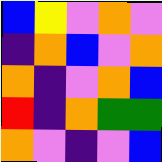[["blue", "yellow", "violet", "orange", "violet"], ["indigo", "orange", "blue", "violet", "orange"], ["orange", "indigo", "violet", "orange", "blue"], ["red", "indigo", "orange", "green", "green"], ["orange", "violet", "indigo", "violet", "blue"]]